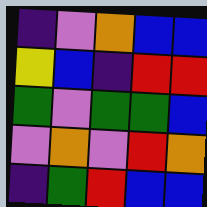[["indigo", "violet", "orange", "blue", "blue"], ["yellow", "blue", "indigo", "red", "red"], ["green", "violet", "green", "green", "blue"], ["violet", "orange", "violet", "red", "orange"], ["indigo", "green", "red", "blue", "blue"]]